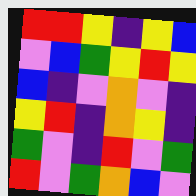[["red", "red", "yellow", "indigo", "yellow", "blue"], ["violet", "blue", "green", "yellow", "red", "yellow"], ["blue", "indigo", "violet", "orange", "violet", "indigo"], ["yellow", "red", "indigo", "orange", "yellow", "indigo"], ["green", "violet", "indigo", "red", "violet", "green"], ["red", "violet", "green", "orange", "blue", "violet"]]